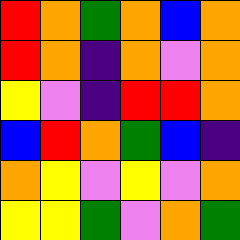[["red", "orange", "green", "orange", "blue", "orange"], ["red", "orange", "indigo", "orange", "violet", "orange"], ["yellow", "violet", "indigo", "red", "red", "orange"], ["blue", "red", "orange", "green", "blue", "indigo"], ["orange", "yellow", "violet", "yellow", "violet", "orange"], ["yellow", "yellow", "green", "violet", "orange", "green"]]